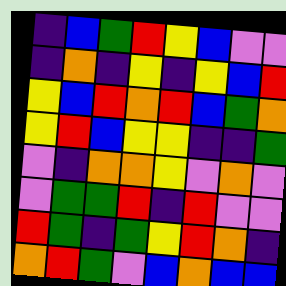[["indigo", "blue", "green", "red", "yellow", "blue", "violet", "violet"], ["indigo", "orange", "indigo", "yellow", "indigo", "yellow", "blue", "red"], ["yellow", "blue", "red", "orange", "red", "blue", "green", "orange"], ["yellow", "red", "blue", "yellow", "yellow", "indigo", "indigo", "green"], ["violet", "indigo", "orange", "orange", "yellow", "violet", "orange", "violet"], ["violet", "green", "green", "red", "indigo", "red", "violet", "violet"], ["red", "green", "indigo", "green", "yellow", "red", "orange", "indigo"], ["orange", "red", "green", "violet", "blue", "orange", "blue", "blue"]]